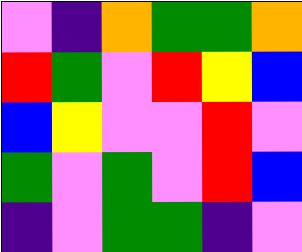[["violet", "indigo", "orange", "green", "green", "orange"], ["red", "green", "violet", "red", "yellow", "blue"], ["blue", "yellow", "violet", "violet", "red", "violet"], ["green", "violet", "green", "violet", "red", "blue"], ["indigo", "violet", "green", "green", "indigo", "violet"]]